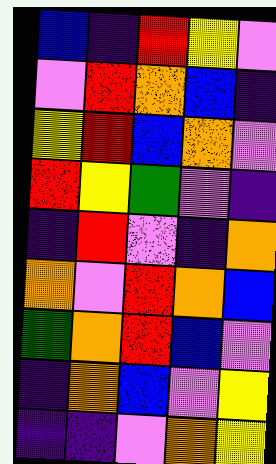[["blue", "indigo", "red", "yellow", "violet"], ["violet", "red", "orange", "blue", "indigo"], ["yellow", "red", "blue", "orange", "violet"], ["red", "yellow", "green", "violet", "indigo"], ["indigo", "red", "violet", "indigo", "orange"], ["orange", "violet", "red", "orange", "blue"], ["green", "orange", "red", "blue", "violet"], ["indigo", "orange", "blue", "violet", "yellow"], ["indigo", "indigo", "violet", "orange", "yellow"]]